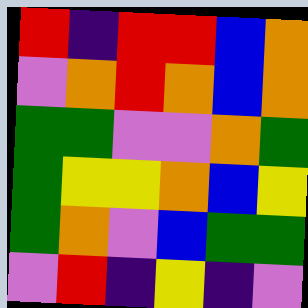[["red", "indigo", "red", "red", "blue", "orange"], ["violet", "orange", "red", "orange", "blue", "orange"], ["green", "green", "violet", "violet", "orange", "green"], ["green", "yellow", "yellow", "orange", "blue", "yellow"], ["green", "orange", "violet", "blue", "green", "green"], ["violet", "red", "indigo", "yellow", "indigo", "violet"]]